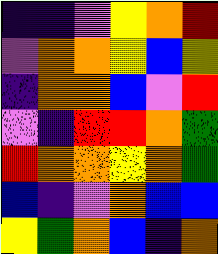[["indigo", "indigo", "violet", "yellow", "orange", "red"], ["violet", "orange", "orange", "yellow", "blue", "yellow"], ["indigo", "orange", "orange", "blue", "violet", "red"], ["violet", "indigo", "red", "red", "orange", "green"], ["red", "orange", "orange", "yellow", "orange", "green"], ["blue", "indigo", "violet", "orange", "blue", "blue"], ["yellow", "green", "orange", "blue", "indigo", "orange"]]